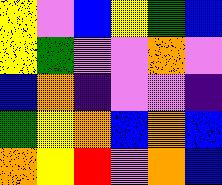[["yellow", "violet", "blue", "yellow", "green", "blue"], ["yellow", "green", "violet", "violet", "orange", "violet"], ["blue", "orange", "indigo", "violet", "violet", "indigo"], ["green", "yellow", "orange", "blue", "orange", "blue"], ["orange", "yellow", "red", "violet", "orange", "blue"]]